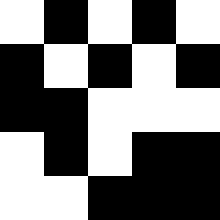[["white", "black", "white", "black", "white"], ["black", "white", "black", "white", "black"], ["black", "black", "white", "white", "white"], ["white", "black", "white", "black", "black"], ["white", "white", "black", "black", "black"]]